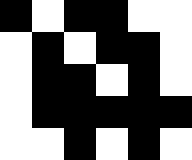[["black", "white", "black", "black", "white", "white"], ["white", "black", "white", "black", "black", "white"], ["white", "black", "black", "white", "black", "white"], ["white", "black", "black", "black", "black", "black"], ["white", "white", "black", "white", "black", "white"]]